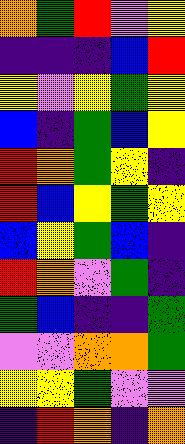[["orange", "green", "red", "violet", "yellow"], ["indigo", "indigo", "indigo", "blue", "red"], ["yellow", "violet", "yellow", "green", "yellow"], ["blue", "indigo", "green", "blue", "yellow"], ["red", "orange", "green", "yellow", "indigo"], ["red", "blue", "yellow", "green", "yellow"], ["blue", "yellow", "green", "blue", "indigo"], ["red", "orange", "violet", "green", "indigo"], ["green", "blue", "indigo", "indigo", "green"], ["violet", "violet", "orange", "orange", "green"], ["yellow", "yellow", "green", "violet", "violet"], ["indigo", "red", "orange", "indigo", "orange"]]